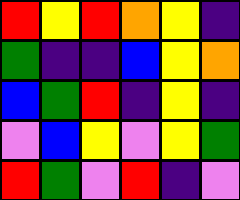[["red", "yellow", "red", "orange", "yellow", "indigo"], ["green", "indigo", "indigo", "blue", "yellow", "orange"], ["blue", "green", "red", "indigo", "yellow", "indigo"], ["violet", "blue", "yellow", "violet", "yellow", "green"], ["red", "green", "violet", "red", "indigo", "violet"]]